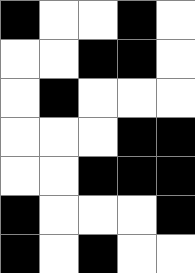[["black", "white", "white", "black", "white"], ["white", "white", "black", "black", "white"], ["white", "black", "white", "white", "white"], ["white", "white", "white", "black", "black"], ["white", "white", "black", "black", "black"], ["black", "white", "white", "white", "black"], ["black", "white", "black", "white", "white"]]